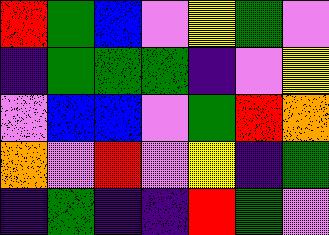[["red", "green", "blue", "violet", "yellow", "green", "violet"], ["indigo", "green", "green", "green", "indigo", "violet", "yellow"], ["violet", "blue", "blue", "violet", "green", "red", "orange"], ["orange", "violet", "red", "violet", "yellow", "indigo", "green"], ["indigo", "green", "indigo", "indigo", "red", "green", "violet"]]